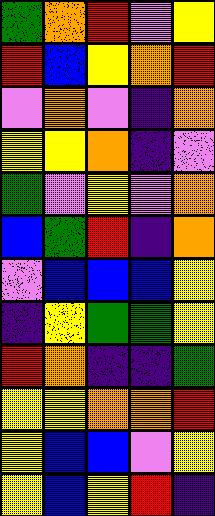[["green", "orange", "red", "violet", "yellow"], ["red", "blue", "yellow", "orange", "red"], ["violet", "orange", "violet", "indigo", "orange"], ["yellow", "yellow", "orange", "indigo", "violet"], ["green", "violet", "yellow", "violet", "orange"], ["blue", "green", "red", "indigo", "orange"], ["violet", "blue", "blue", "blue", "yellow"], ["indigo", "yellow", "green", "green", "yellow"], ["red", "orange", "indigo", "indigo", "green"], ["yellow", "yellow", "orange", "orange", "red"], ["yellow", "blue", "blue", "violet", "yellow"], ["yellow", "blue", "yellow", "red", "indigo"]]